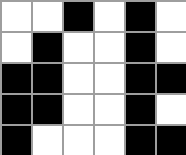[["white", "white", "black", "white", "black", "white"], ["white", "black", "white", "white", "black", "white"], ["black", "black", "white", "white", "black", "black"], ["black", "black", "white", "white", "black", "white"], ["black", "white", "white", "white", "black", "black"]]